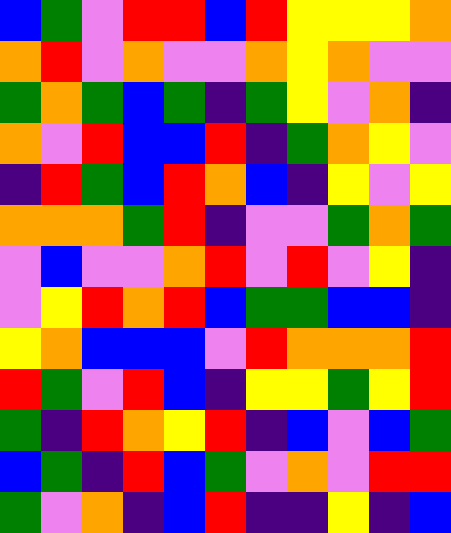[["blue", "green", "violet", "red", "red", "blue", "red", "yellow", "yellow", "yellow", "orange"], ["orange", "red", "violet", "orange", "violet", "violet", "orange", "yellow", "orange", "violet", "violet"], ["green", "orange", "green", "blue", "green", "indigo", "green", "yellow", "violet", "orange", "indigo"], ["orange", "violet", "red", "blue", "blue", "red", "indigo", "green", "orange", "yellow", "violet"], ["indigo", "red", "green", "blue", "red", "orange", "blue", "indigo", "yellow", "violet", "yellow"], ["orange", "orange", "orange", "green", "red", "indigo", "violet", "violet", "green", "orange", "green"], ["violet", "blue", "violet", "violet", "orange", "red", "violet", "red", "violet", "yellow", "indigo"], ["violet", "yellow", "red", "orange", "red", "blue", "green", "green", "blue", "blue", "indigo"], ["yellow", "orange", "blue", "blue", "blue", "violet", "red", "orange", "orange", "orange", "red"], ["red", "green", "violet", "red", "blue", "indigo", "yellow", "yellow", "green", "yellow", "red"], ["green", "indigo", "red", "orange", "yellow", "red", "indigo", "blue", "violet", "blue", "green"], ["blue", "green", "indigo", "red", "blue", "green", "violet", "orange", "violet", "red", "red"], ["green", "violet", "orange", "indigo", "blue", "red", "indigo", "indigo", "yellow", "indigo", "blue"]]